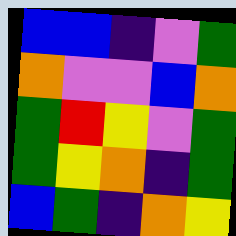[["blue", "blue", "indigo", "violet", "green"], ["orange", "violet", "violet", "blue", "orange"], ["green", "red", "yellow", "violet", "green"], ["green", "yellow", "orange", "indigo", "green"], ["blue", "green", "indigo", "orange", "yellow"]]